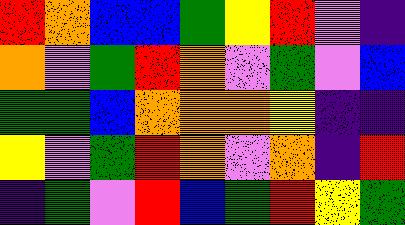[["red", "orange", "blue", "blue", "green", "yellow", "red", "violet", "indigo"], ["orange", "violet", "green", "red", "orange", "violet", "green", "violet", "blue"], ["green", "green", "blue", "orange", "orange", "orange", "yellow", "indigo", "indigo"], ["yellow", "violet", "green", "red", "orange", "violet", "orange", "indigo", "red"], ["indigo", "green", "violet", "red", "blue", "green", "red", "yellow", "green"]]